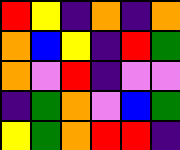[["red", "yellow", "indigo", "orange", "indigo", "orange"], ["orange", "blue", "yellow", "indigo", "red", "green"], ["orange", "violet", "red", "indigo", "violet", "violet"], ["indigo", "green", "orange", "violet", "blue", "green"], ["yellow", "green", "orange", "red", "red", "indigo"]]